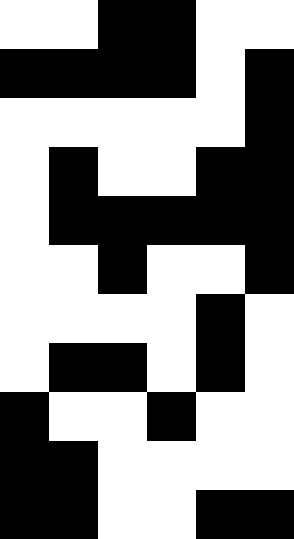[["white", "white", "black", "black", "white", "white"], ["black", "black", "black", "black", "white", "black"], ["white", "white", "white", "white", "white", "black"], ["white", "black", "white", "white", "black", "black"], ["white", "black", "black", "black", "black", "black"], ["white", "white", "black", "white", "white", "black"], ["white", "white", "white", "white", "black", "white"], ["white", "black", "black", "white", "black", "white"], ["black", "white", "white", "black", "white", "white"], ["black", "black", "white", "white", "white", "white"], ["black", "black", "white", "white", "black", "black"]]